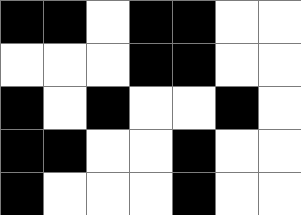[["black", "black", "white", "black", "black", "white", "white"], ["white", "white", "white", "black", "black", "white", "white"], ["black", "white", "black", "white", "white", "black", "white"], ["black", "black", "white", "white", "black", "white", "white"], ["black", "white", "white", "white", "black", "white", "white"]]